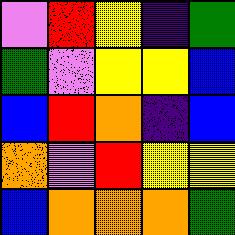[["violet", "red", "yellow", "indigo", "green"], ["green", "violet", "yellow", "yellow", "blue"], ["blue", "red", "orange", "indigo", "blue"], ["orange", "violet", "red", "yellow", "yellow"], ["blue", "orange", "orange", "orange", "green"]]